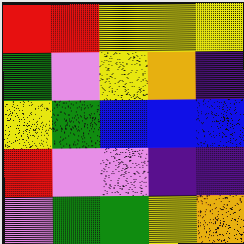[["red", "red", "yellow", "yellow", "yellow"], ["green", "violet", "yellow", "orange", "indigo"], ["yellow", "green", "blue", "blue", "blue"], ["red", "violet", "violet", "indigo", "indigo"], ["violet", "green", "green", "yellow", "orange"]]